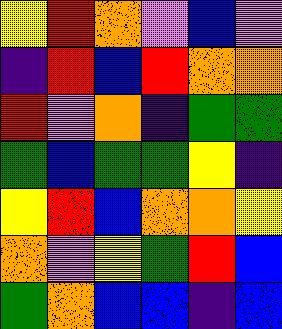[["yellow", "red", "orange", "violet", "blue", "violet"], ["indigo", "red", "blue", "red", "orange", "orange"], ["red", "violet", "orange", "indigo", "green", "green"], ["green", "blue", "green", "green", "yellow", "indigo"], ["yellow", "red", "blue", "orange", "orange", "yellow"], ["orange", "violet", "yellow", "green", "red", "blue"], ["green", "orange", "blue", "blue", "indigo", "blue"]]